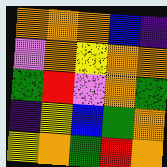[["orange", "orange", "orange", "blue", "indigo"], ["violet", "orange", "yellow", "orange", "orange"], ["green", "red", "violet", "orange", "green"], ["indigo", "yellow", "blue", "green", "orange"], ["yellow", "orange", "green", "red", "orange"]]